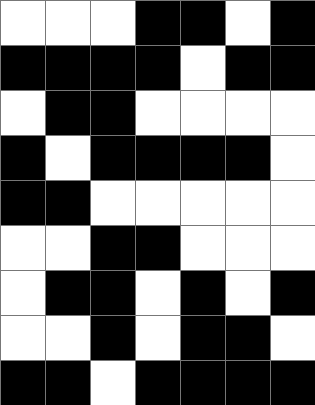[["white", "white", "white", "black", "black", "white", "black"], ["black", "black", "black", "black", "white", "black", "black"], ["white", "black", "black", "white", "white", "white", "white"], ["black", "white", "black", "black", "black", "black", "white"], ["black", "black", "white", "white", "white", "white", "white"], ["white", "white", "black", "black", "white", "white", "white"], ["white", "black", "black", "white", "black", "white", "black"], ["white", "white", "black", "white", "black", "black", "white"], ["black", "black", "white", "black", "black", "black", "black"]]